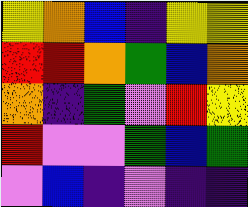[["yellow", "orange", "blue", "indigo", "yellow", "yellow"], ["red", "red", "orange", "green", "blue", "orange"], ["orange", "indigo", "green", "violet", "red", "yellow"], ["red", "violet", "violet", "green", "blue", "green"], ["violet", "blue", "indigo", "violet", "indigo", "indigo"]]